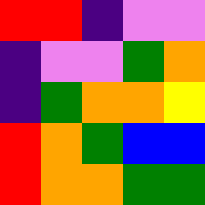[["red", "red", "indigo", "violet", "violet"], ["indigo", "violet", "violet", "green", "orange"], ["indigo", "green", "orange", "orange", "yellow"], ["red", "orange", "green", "blue", "blue"], ["red", "orange", "orange", "green", "green"]]